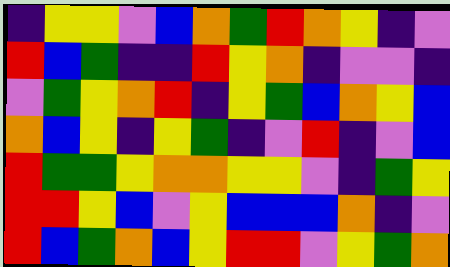[["indigo", "yellow", "yellow", "violet", "blue", "orange", "green", "red", "orange", "yellow", "indigo", "violet"], ["red", "blue", "green", "indigo", "indigo", "red", "yellow", "orange", "indigo", "violet", "violet", "indigo"], ["violet", "green", "yellow", "orange", "red", "indigo", "yellow", "green", "blue", "orange", "yellow", "blue"], ["orange", "blue", "yellow", "indigo", "yellow", "green", "indigo", "violet", "red", "indigo", "violet", "blue"], ["red", "green", "green", "yellow", "orange", "orange", "yellow", "yellow", "violet", "indigo", "green", "yellow"], ["red", "red", "yellow", "blue", "violet", "yellow", "blue", "blue", "blue", "orange", "indigo", "violet"], ["red", "blue", "green", "orange", "blue", "yellow", "red", "red", "violet", "yellow", "green", "orange"]]